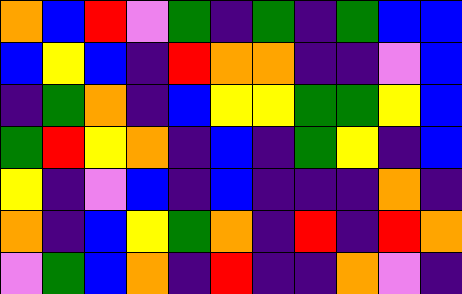[["orange", "blue", "red", "violet", "green", "indigo", "green", "indigo", "green", "blue", "blue"], ["blue", "yellow", "blue", "indigo", "red", "orange", "orange", "indigo", "indigo", "violet", "blue"], ["indigo", "green", "orange", "indigo", "blue", "yellow", "yellow", "green", "green", "yellow", "blue"], ["green", "red", "yellow", "orange", "indigo", "blue", "indigo", "green", "yellow", "indigo", "blue"], ["yellow", "indigo", "violet", "blue", "indigo", "blue", "indigo", "indigo", "indigo", "orange", "indigo"], ["orange", "indigo", "blue", "yellow", "green", "orange", "indigo", "red", "indigo", "red", "orange"], ["violet", "green", "blue", "orange", "indigo", "red", "indigo", "indigo", "orange", "violet", "indigo"]]